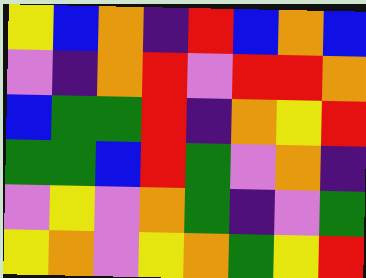[["yellow", "blue", "orange", "indigo", "red", "blue", "orange", "blue"], ["violet", "indigo", "orange", "red", "violet", "red", "red", "orange"], ["blue", "green", "green", "red", "indigo", "orange", "yellow", "red"], ["green", "green", "blue", "red", "green", "violet", "orange", "indigo"], ["violet", "yellow", "violet", "orange", "green", "indigo", "violet", "green"], ["yellow", "orange", "violet", "yellow", "orange", "green", "yellow", "red"]]